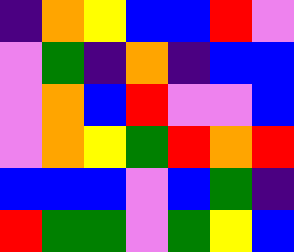[["indigo", "orange", "yellow", "blue", "blue", "red", "violet"], ["violet", "green", "indigo", "orange", "indigo", "blue", "blue"], ["violet", "orange", "blue", "red", "violet", "violet", "blue"], ["violet", "orange", "yellow", "green", "red", "orange", "red"], ["blue", "blue", "blue", "violet", "blue", "green", "indigo"], ["red", "green", "green", "violet", "green", "yellow", "blue"]]